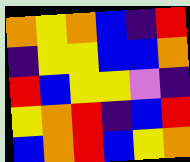[["orange", "yellow", "orange", "blue", "indigo", "red"], ["indigo", "yellow", "yellow", "blue", "blue", "orange"], ["red", "blue", "yellow", "yellow", "violet", "indigo"], ["yellow", "orange", "red", "indigo", "blue", "red"], ["blue", "orange", "red", "blue", "yellow", "orange"]]